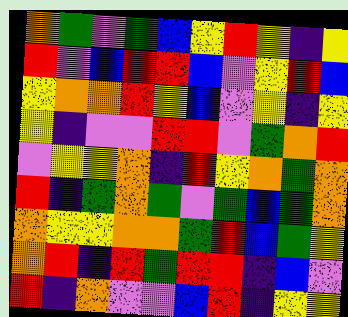[["orange", "green", "violet", "green", "blue", "yellow", "red", "yellow", "indigo", "yellow"], ["red", "violet", "blue", "red", "red", "blue", "violet", "yellow", "red", "blue"], ["yellow", "orange", "orange", "red", "yellow", "blue", "violet", "yellow", "indigo", "yellow"], ["yellow", "indigo", "violet", "violet", "red", "red", "violet", "green", "orange", "red"], ["violet", "yellow", "yellow", "orange", "indigo", "red", "yellow", "orange", "green", "orange"], ["red", "indigo", "green", "orange", "green", "violet", "green", "blue", "green", "orange"], ["orange", "yellow", "yellow", "orange", "orange", "green", "red", "blue", "green", "yellow"], ["orange", "red", "indigo", "red", "green", "red", "red", "indigo", "blue", "violet"], ["red", "indigo", "orange", "violet", "violet", "blue", "red", "indigo", "yellow", "yellow"]]